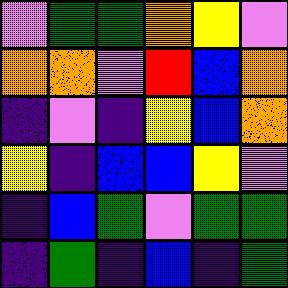[["violet", "green", "green", "orange", "yellow", "violet"], ["orange", "orange", "violet", "red", "blue", "orange"], ["indigo", "violet", "indigo", "yellow", "blue", "orange"], ["yellow", "indigo", "blue", "blue", "yellow", "violet"], ["indigo", "blue", "green", "violet", "green", "green"], ["indigo", "green", "indigo", "blue", "indigo", "green"]]